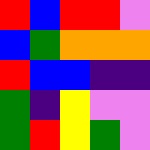[["red", "blue", "red", "red", "violet"], ["blue", "green", "orange", "orange", "orange"], ["red", "blue", "blue", "indigo", "indigo"], ["green", "indigo", "yellow", "violet", "violet"], ["green", "red", "yellow", "green", "violet"]]